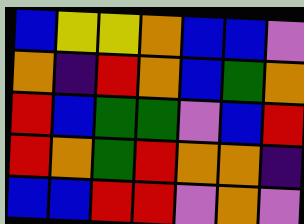[["blue", "yellow", "yellow", "orange", "blue", "blue", "violet"], ["orange", "indigo", "red", "orange", "blue", "green", "orange"], ["red", "blue", "green", "green", "violet", "blue", "red"], ["red", "orange", "green", "red", "orange", "orange", "indigo"], ["blue", "blue", "red", "red", "violet", "orange", "violet"]]